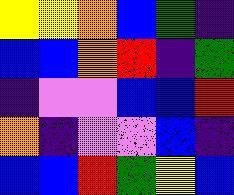[["yellow", "yellow", "orange", "blue", "green", "indigo"], ["blue", "blue", "orange", "red", "indigo", "green"], ["indigo", "violet", "violet", "blue", "blue", "red"], ["orange", "indigo", "violet", "violet", "blue", "indigo"], ["blue", "blue", "red", "green", "yellow", "blue"]]